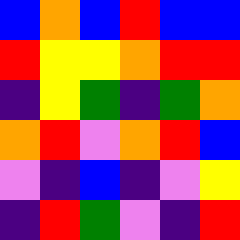[["blue", "orange", "blue", "red", "blue", "blue"], ["red", "yellow", "yellow", "orange", "red", "red"], ["indigo", "yellow", "green", "indigo", "green", "orange"], ["orange", "red", "violet", "orange", "red", "blue"], ["violet", "indigo", "blue", "indigo", "violet", "yellow"], ["indigo", "red", "green", "violet", "indigo", "red"]]